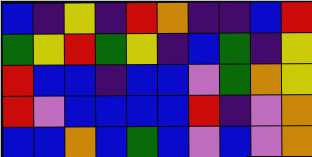[["blue", "indigo", "yellow", "indigo", "red", "orange", "indigo", "indigo", "blue", "red"], ["green", "yellow", "red", "green", "yellow", "indigo", "blue", "green", "indigo", "yellow"], ["red", "blue", "blue", "indigo", "blue", "blue", "violet", "green", "orange", "yellow"], ["red", "violet", "blue", "blue", "blue", "blue", "red", "indigo", "violet", "orange"], ["blue", "blue", "orange", "blue", "green", "blue", "violet", "blue", "violet", "orange"]]